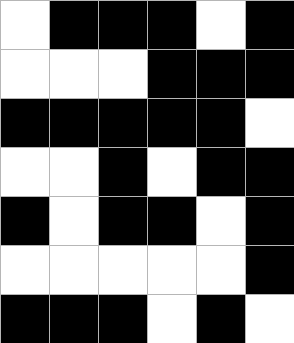[["white", "black", "black", "black", "white", "black"], ["white", "white", "white", "black", "black", "black"], ["black", "black", "black", "black", "black", "white"], ["white", "white", "black", "white", "black", "black"], ["black", "white", "black", "black", "white", "black"], ["white", "white", "white", "white", "white", "black"], ["black", "black", "black", "white", "black", "white"]]